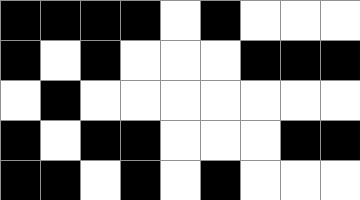[["black", "black", "black", "black", "white", "black", "white", "white", "white"], ["black", "white", "black", "white", "white", "white", "black", "black", "black"], ["white", "black", "white", "white", "white", "white", "white", "white", "white"], ["black", "white", "black", "black", "white", "white", "white", "black", "black"], ["black", "black", "white", "black", "white", "black", "white", "white", "white"]]